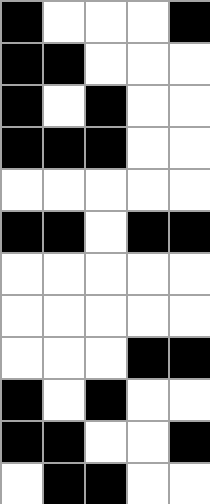[["black", "white", "white", "white", "black"], ["black", "black", "white", "white", "white"], ["black", "white", "black", "white", "white"], ["black", "black", "black", "white", "white"], ["white", "white", "white", "white", "white"], ["black", "black", "white", "black", "black"], ["white", "white", "white", "white", "white"], ["white", "white", "white", "white", "white"], ["white", "white", "white", "black", "black"], ["black", "white", "black", "white", "white"], ["black", "black", "white", "white", "black"], ["white", "black", "black", "white", "white"]]